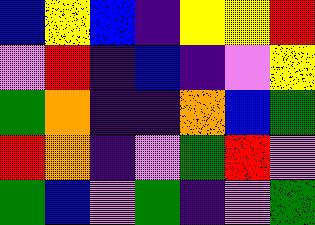[["blue", "yellow", "blue", "indigo", "yellow", "yellow", "red"], ["violet", "red", "indigo", "blue", "indigo", "violet", "yellow"], ["green", "orange", "indigo", "indigo", "orange", "blue", "green"], ["red", "orange", "indigo", "violet", "green", "red", "violet"], ["green", "blue", "violet", "green", "indigo", "violet", "green"]]